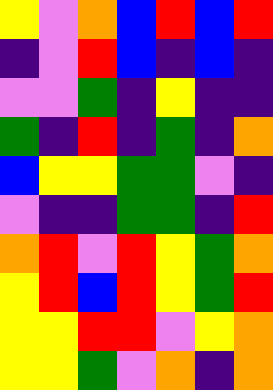[["yellow", "violet", "orange", "blue", "red", "blue", "red"], ["indigo", "violet", "red", "blue", "indigo", "blue", "indigo"], ["violet", "violet", "green", "indigo", "yellow", "indigo", "indigo"], ["green", "indigo", "red", "indigo", "green", "indigo", "orange"], ["blue", "yellow", "yellow", "green", "green", "violet", "indigo"], ["violet", "indigo", "indigo", "green", "green", "indigo", "red"], ["orange", "red", "violet", "red", "yellow", "green", "orange"], ["yellow", "red", "blue", "red", "yellow", "green", "red"], ["yellow", "yellow", "red", "red", "violet", "yellow", "orange"], ["yellow", "yellow", "green", "violet", "orange", "indigo", "orange"]]